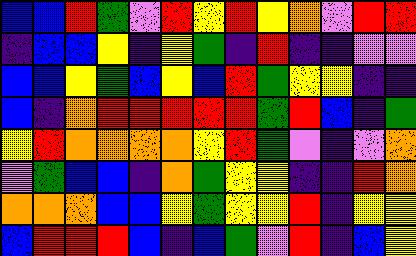[["blue", "blue", "red", "green", "violet", "red", "yellow", "red", "yellow", "orange", "violet", "red", "red"], ["indigo", "blue", "blue", "yellow", "indigo", "yellow", "green", "indigo", "red", "indigo", "indigo", "violet", "violet"], ["blue", "blue", "yellow", "green", "blue", "yellow", "blue", "red", "green", "yellow", "yellow", "indigo", "indigo"], ["blue", "indigo", "orange", "red", "red", "red", "red", "red", "green", "red", "blue", "indigo", "green"], ["yellow", "red", "orange", "orange", "orange", "orange", "yellow", "red", "green", "violet", "indigo", "violet", "orange"], ["violet", "green", "blue", "blue", "indigo", "orange", "green", "yellow", "yellow", "indigo", "indigo", "red", "orange"], ["orange", "orange", "orange", "blue", "blue", "yellow", "green", "yellow", "yellow", "red", "indigo", "yellow", "yellow"], ["blue", "red", "red", "red", "blue", "indigo", "blue", "green", "violet", "red", "indigo", "blue", "yellow"]]